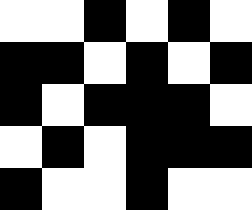[["white", "white", "black", "white", "black", "white"], ["black", "black", "white", "black", "white", "black"], ["black", "white", "black", "black", "black", "white"], ["white", "black", "white", "black", "black", "black"], ["black", "white", "white", "black", "white", "white"]]